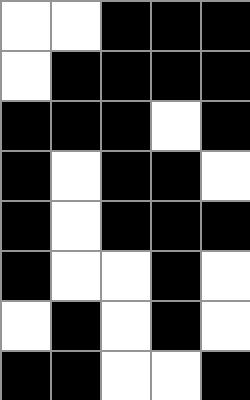[["white", "white", "black", "black", "black"], ["white", "black", "black", "black", "black"], ["black", "black", "black", "white", "black"], ["black", "white", "black", "black", "white"], ["black", "white", "black", "black", "black"], ["black", "white", "white", "black", "white"], ["white", "black", "white", "black", "white"], ["black", "black", "white", "white", "black"]]